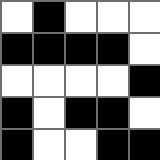[["white", "black", "white", "white", "white"], ["black", "black", "black", "black", "white"], ["white", "white", "white", "white", "black"], ["black", "white", "black", "black", "white"], ["black", "white", "white", "black", "black"]]